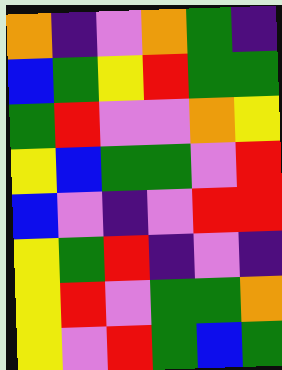[["orange", "indigo", "violet", "orange", "green", "indigo"], ["blue", "green", "yellow", "red", "green", "green"], ["green", "red", "violet", "violet", "orange", "yellow"], ["yellow", "blue", "green", "green", "violet", "red"], ["blue", "violet", "indigo", "violet", "red", "red"], ["yellow", "green", "red", "indigo", "violet", "indigo"], ["yellow", "red", "violet", "green", "green", "orange"], ["yellow", "violet", "red", "green", "blue", "green"]]